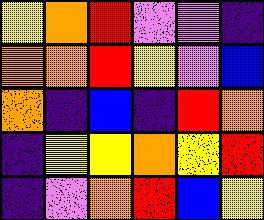[["yellow", "orange", "red", "violet", "violet", "indigo"], ["orange", "orange", "red", "yellow", "violet", "blue"], ["orange", "indigo", "blue", "indigo", "red", "orange"], ["indigo", "yellow", "yellow", "orange", "yellow", "red"], ["indigo", "violet", "orange", "red", "blue", "yellow"]]